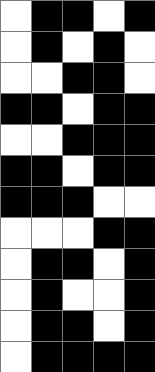[["white", "black", "black", "white", "black"], ["white", "black", "white", "black", "white"], ["white", "white", "black", "black", "white"], ["black", "black", "white", "black", "black"], ["white", "white", "black", "black", "black"], ["black", "black", "white", "black", "black"], ["black", "black", "black", "white", "white"], ["white", "white", "white", "black", "black"], ["white", "black", "black", "white", "black"], ["white", "black", "white", "white", "black"], ["white", "black", "black", "white", "black"], ["white", "black", "black", "black", "black"]]